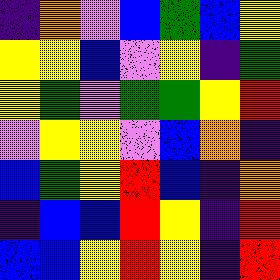[["indigo", "orange", "violet", "blue", "green", "blue", "yellow"], ["yellow", "yellow", "blue", "violet", "yellow", "indigo", "green"], ["yellow", "green", "violet", "green", "green", "yellow", "red"], ["violet", "yellow", "yellow", "violet", "blue", "orange", "indigo"], ["blue", "green", "yellow", "red", "blue", "indigo", "orange"], ["indigo", "blue", "blue", "red", "yellow", "indigo", "red"], ["blue", "blue", "yellow", "red", "yellow", "indigo", "red"]]